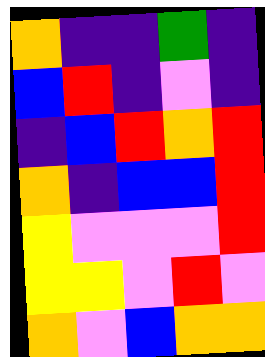[["orange", "indigo", "indigo", "green", "indigo"], ["blue", "red", "indigo", "violet", "indigo"], ["indigo", "blue", "red", "orange", "red"], ["orange", "indigo", "blue", "blue", "red"], ["yellow", "violet", "violet", "violet", "red"], ["yellow", "yellow", "violet", "red", "violet"], ["orange", "violet", "blue", "orange", "orange"]]